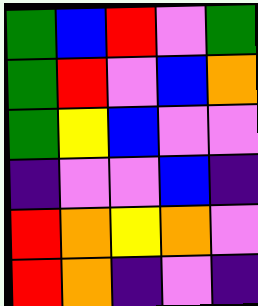[["green", "blue", "red", "violet", "green"], ["green", "red", "violet", "blue", "orange"], ["green", "yellow", "blue", "violet", "violet"], ["indigo", "violet", "violet", "blue", "indigo"], ["red", "orange", "yellow", "orange", "violet"], ["red", "orange", "indigo", "violet", "indigo"]]